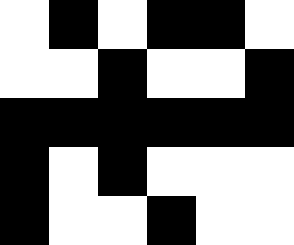[["white", "black", "white", "black", "black", "white"], ["white", "white", "black", "white", "white", "black"], ["black", "black", "black", "black", "black", "black"], ["black", "white", "black", "white", "white", "white"], ["black", "white", "white", "black", "white", "white"]]